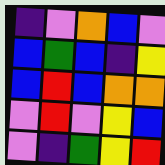[["indigo", "violet", "orange", "blue", "violet"], ["blue", "green", "blue", "indigo", "yellow"], ["blue", "red", "blue", "orange", "orange"], ["violet", "red", "violet", "yellow", "blue"], ["violet", "indigo", "green", "yellow", "red"]]